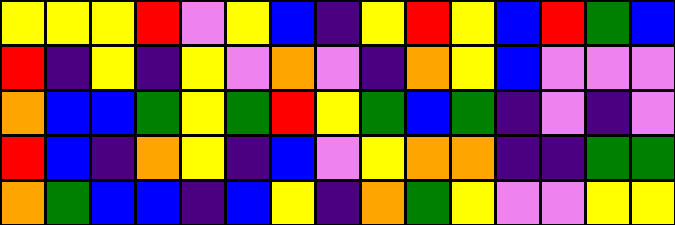[["yellow", "yellow", "yellow", "red", "violet", "yellow", "blue", "indigo", "yellow", "red", "yellow", "blue", "red", "green", "blue"], ["red", "indigo", "yellow", "indigo", "yellow", "violet", "orange", "violet", "indigo", "orange", "yellow", "blue", "violet", "violet", "violet"], ["orange", "blue", "blue", "green", "yellow", "green", "red", "yellow", "green", "blue", "green", "indigo", "violet", "indigo", "violet"], ["red", "blue", "indigo", "orange", "yellow", "indigo", "blue", "violet", "yellow", "orange", "orange", "indigo", "indigo", "green", "green"], ["orange", "green", "blue", "blue", "indigo", "blue", "yellow", "indigo", "orange", "green", "yellow", "violet", "violet", "yellow", "yellow"]]